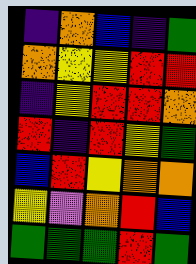[["indigo", "orange", "blue", "indigo", "green"], ["orange", "yellow", "yellow", "red", "red"], ["indigo", "yellow", "red", "red", "orange"], ["red", "indigo", "red", "yellow", "green"], ["blue", "red", "yellow", "orange", "orange"], ["yellow", "violet", "orange", "red", "blue"], ["green", "green", "green", "red", "green"]]